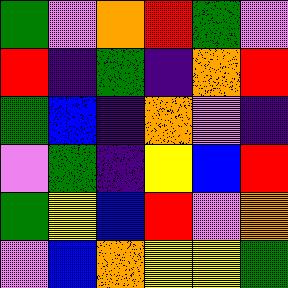[["green", "violet", "orange", "red", "green", "violet"], ["red", "indigo", "green", "indigo", "orange", "red"], ["green", "blue", "indigo", "orange", "violet", "indigo"], ["violet", "green", "indigo", "yellow", "blue", "red"], ["green", "yellow", "blue", "red", "violet", "orange"], ["violet", "blue", "orange", "yellow", "yellow", "green"]]